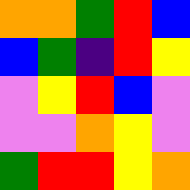[["orange", "orange", "green", "red", "blue"], ["blue", "green", "indigo", "red", "yellow"], ["violet", "yellow", "red", "blue", "violet"], ["violet", "violet", "orange", "yellow", "violet"], ["green", "red", "red", "yellow", "orange"]]